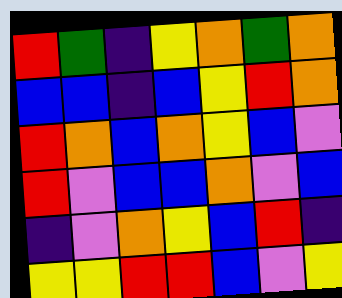[["red", "green", "indigo", "yellow", "orange", "green", "orange"], ["blue", "blue", "indigo", "blue", "yellow", "red", "orange"], ["red", "orange", "blue", "orange", "yellow", "blue", "violet"], ["red", "violet", "blue", "blue", "orange", "violet", "blue"], ["indigo", "violet", "orange", "yellow", "blue", "red", "indigo"], ["yellow", "yellow", "red", "red", "blue", "violet", "yellow"]]